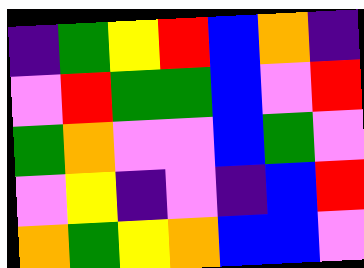[["indigo", "green", "yellow", "red", "blue", "orange", "indigo"], ["violet", "red", "green", "green", "blue", "violet", "red"], ["green", "orange", "violet", "violet", "blue", "green", "violet"], ["violet", "yellow", "indigo", "violet", "indigo", "blue", "red"], ["orange", "green", "yellow", "orange", "blue", "blue", "violet"]]